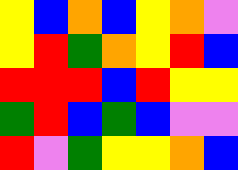[["yellow", "blue", "orange", "blue", "yellow", "orange", "violet"], ["yellow", "red", "green", "orange", "yellow", "red", "blue"], ["red", "red", "red", "blue", "red", "yellow", "yellow"], ["green", "red", "blue", "green", "blue", "violet", "violet"], ["red", "violet", "green", "yellow", "yellow", "orange", "blue"]]